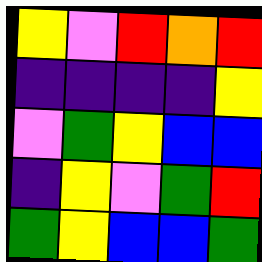[["yellow", "violet", "red", "orange", "red"], ["indigo", "indigo", "indigo", "indigo", "yellow"], ["violet", "green", "yellow", "blue", "blue"], ["indigo", "yellow", "violet", "green", "red"], ["green", "yellow", "blue", "blue", "green"]]